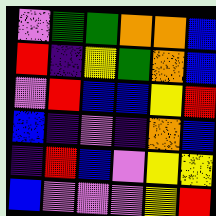[["violet", "green", "green", "orange", "orange", "blue"], ["red", "indigo", "yellow", "green", "orange", "blue"], ["violet", "red", "blue", "blue", "yellow", "red"], ["blue", "indigo", "violet", "indigo", "orange", "blue"], ["indigo", "red", "blue", "violet", "yellow", "yellow"], ["blue", "violet", "violet", "violet", "yellow", "red"]]